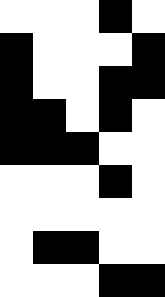[["white", "white", "white", "black", "white"], ["black", "white", "white", "white", "black"], ["black", "white", "white", "black", "black"], ["black", "black", "white", "black", "white"], ["black", "black", "black", "white", "white"], ["white", "white", "white", "black", "white"], ["white", "white", "white", "white", "white"], ["white", "black", "black", "white", "white"], ["white", "white", "white", "black", "black"]]